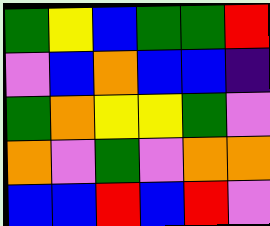[["green", "yellow", "blue", "green", "green", "red"], ["violet", "blue", "orange", "blue", "blue", "indigo"], ["green", "orange", "yellow", "yellow", "green", "violet"], ["orange", "violet", "green", "violet", "orange", "orange"], ["blue", "blue", "red", "blue", "red", "violet"]]